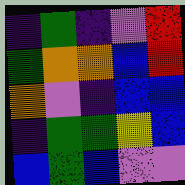[["indigo", "green", "indigo", "violet", "red"], ["green", "orange", "orange", "blue", "red"], ["orange", "violet", "indigo", "blue", "blue"], ["indigo", "green", "green", "yellow", "blue"], ["blue", "green", "blue", "violet", "violet"]]